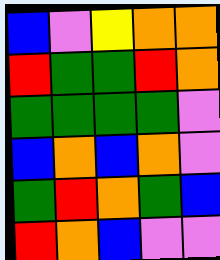[["blue", "violet", "yellow", "orange", "orange"], ["red", "green", "green", "red", "orange"], ["green", "green", "green", "green", "violet"], ["blue", "orange", "blue", "orange", "violet"], ["green", "red", "orange", "green", "blue"], ["red", "orange", "blue", "violet", "violet"]]